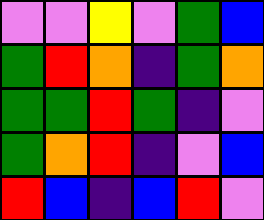[["violet", "violet", "yellow", "violet", "green", "blue"], ["green", "red", "orange", "indigo", "green", "orange"], ["green", "green", "red", "green", "indigo", "violet"], ["green", "orange", "red", "indigo", "violet", "blue"], ["red", "blue", "indigo", "blue", "red", "violet"]]